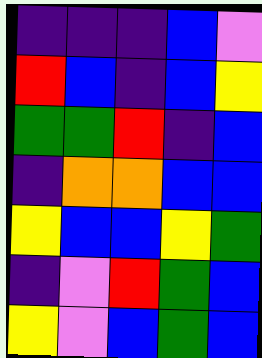[["indigo", "indigo", "indigo", "blue", "violet"], ["red", "blue", "indigo", "blue", "yellow"], ["green", "green", "red", "indigo", "blue"], ["indigo", "orange", "orange", "blue", "blue"], ["yellow", "blue", "blue", "yellow", "green"], ["indigo", "violet", "red", "green", "blue"], ["yellow", "violet", "blue", "green", "blue"]]